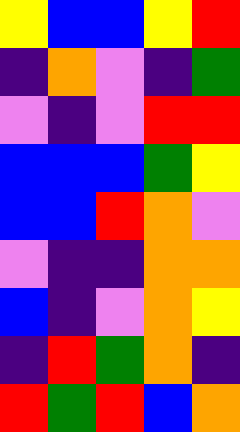[["yellow", "blue", "blue", "yellow", "red"], ["indigo", "orange", "violet", "indigo", "green"], ["violet", "indigo", "violet", "red", "red"], ["blue", "blue", "blue", "green", "yellow"], ["blue", "blue", "red", "orange", "violet"], ["violet", "indigo", "indigo", "orange", "orange"], ["blue", "indigo", "violet", "orange", "yellow"], ["indigo", "red", "green", "orange", "indigo"], ["red", "green", "red", "blue", "orange"]]